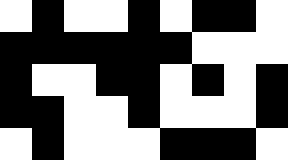[["white", "black", "white", "white", "black", "white", "black", "black", "white"], ["black", "black", "black", "black", "black", "black", "white", "white", "white"], ["black", "white", "white", "black", "black", "white", "black", "white", "black"], ["black", "black", "white", "white", "black", "white", "white", "white", "black"], ["white", "black", "white", "white", "white", "black", "black", "black", "white"]]